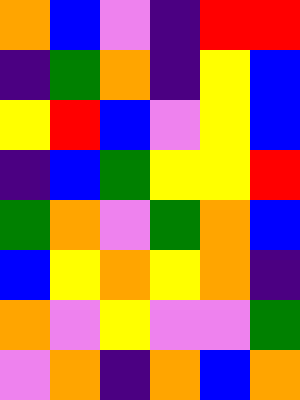[["orange", "blue", "violet", "indigo", "red", "red"], ["indigo", "green", "orange", "indigo", "yellow", "blue"], ["yellow", "red", "blue", "violet", "yellow", "blue"], ["indigo", "blue", "green", "yellow", "yellow", "red"], ["green", "orange", "violet", "green", "orange", "blue"], ["blue", "yellow", "orange", "yellow", "orange", "indigo"], ["orange", "violet", "yellow", "violet", "violet", "green"], ["violet", "orange", "indigo", "orange", "blue", "orange"]]